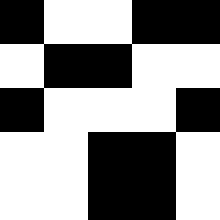[["black", "white", "white", "black", "black"], ["white", "black", "black", "white", "white"], ["black", "white", "white", "white", "black"], ["white", "white", "black", "black", "white"], ["white", "white", "black", "black", "white"]]